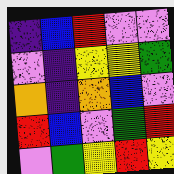[["indigo", "blue", "red", "violet", "violet"], ["violet", "indigo", "yellow", "yellow", "green"], ["orange", "indigo", "orange", "blue", "violet"], ["red", "blue", "violet", "green", "red"], ["violet", "green", "yellow", "red", "yellow"]]